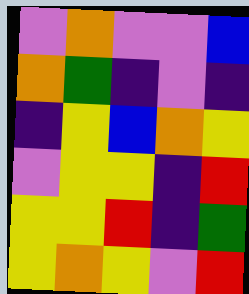[["violet", "orange", "violet", "violet", "blue"], ["orange", "green", "indigo", "violet", "indigo"], ["indigo", "yellow", "blue", "orange", "yellow"], ["violet", "yellow", "yellow", "indigo", "red"], ["yellow", "yellow", "red", "indigo", "green"], ["yellow", "orange", "yellow", "violet", "red"]]